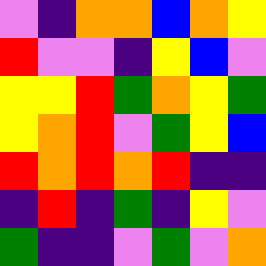[["violet", "indigo", "orange", "orange", "blue", "orange", "yellow"], ["red", "violet", "violet", "indigo", "yellow", "blue", "violet"], ["yellow", "yellow", "red", "green", "orange", "yellow", "green"], ["yellow", "orange", "red", "violet", "green", "yellow", "blue"], ["red", "orange", "red", "orange", "red", "indigo", "indigo"], ["indigo", "red", "indigo", "green", "indigo", "yellow", "violet"], ["green", "indigo", "indigo", "violet", "green", "violet", "orange"]]